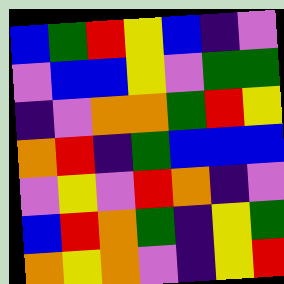[["blue", "green", "red", "yellow", "blue", "indigo", "violet"], ["violet", "blue", "blue", "yellow", "violet", "green", "green"], ["indigo", "violet", "orange", "orange", "green", "red", "yellow"], ["orange", "red", "indigo", "green", "blue", "blue", "blue"], ["violet", "yellow", "violet", "red", "orange", "indigo", "violet"], ["blue", "red", "orange", "green", "indigo", "yellow", "green"], ["orange", "yellow", "orange", "violet", "indigo", "yellow", "red"]]